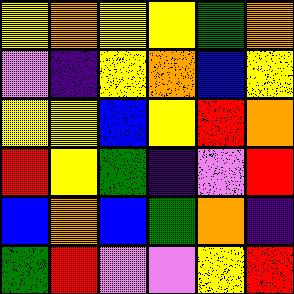[["yellow", "orange", "yellow", "yellow", "green", "orange"], ["violet", "indigo", "yellow", "orange", "blue", "yellow"], ["yellow", "yellow", "blue", "yellow", "red", "orange"], ["red", "yellow", "green", "indigo", "violet", "red"], ["blue", "orange", "blue", "green", "orange", "indigo"], ["green", "red", "violet", "violet", "yellow", "red"]]